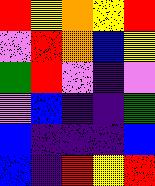[["red", "yellow", "orange", "yellow", "red"], ["violet", "red", "orange", "blue", "yellow"], ["green", "red", "violet", "indigo", "violet"], ["violet", "blue", "indigo", "indigo", "green"], ["blue", "indigo", "indigo", "indigo", "blue"], ["blue", "indigo", "red", "yellow", "red"]]